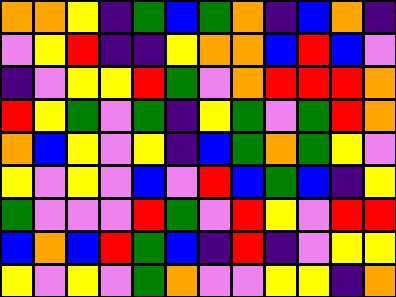[["orange", "orange", "yellow", "indigo", "green", "blue", "green", "orange", "indigo", "blue", "orange", "indigo"], ["violet", "yellow", "red", "indigo", "indigo", "yellow", "orange", "orange", "blue", "red", "blue", "violet"], ["indigo", "violet", "yellow", "yellow", "red", "green", "violet", "orange", "red", "red", "red", "orange"], ["red", "yellow", "green", "violet", "green", "indigo", "yellow", "green", "violet", "green", "red", "orange"], ["orange", "blue", "yellow", "violet", "yellow", "indigo", "blue", "green", "orange", "green", "yellow", "violet"], ["yellow", "violet", "yellow", "violet", "blue", "violet", "red", "blue", "green", "blue", "indigo", "yellow"], ["green", "violet", "violet", "violet", "red", "green", "violet", "red", "yellow", "violet", "red", "red"], ["blue", "orange", "blue", "red", "green", "blue", "indigo", "red", "indigo", "violet", "yellow", "yellow"], ["yellow", "violet", "yellow", "violet", "green", "orange", "violet", "violet", "yellow", "yellow", "indigo", "orange"]]